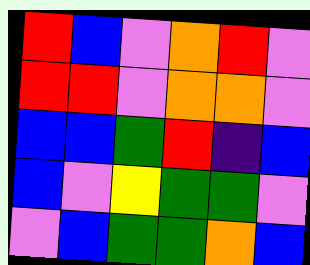[["red", "blue", "violet", "orange", "red", "violet"], ["red", "red", "violet", "orange", "orange", "violet"], ["blue", "blue", "green", "red", "indigo", "blue"], ["blue", "violet", "yellow", "green", "green", "violet"], ["violet", "blue", "green", "green", "orange", "blue"]]